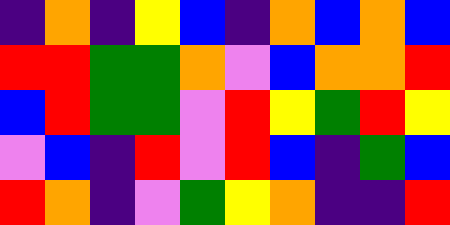[["indigo", "orange", "indigo", "yellow", "blue", "indigo", "orange", "blue", "orange", "blue"], ["red", "red", "green", "green", "orange", "violet", "blue", "orange", "orange", "red"], ["blue", "red", "green", "green", "violet", "red", "yellow", "green", "red", "yellow"], ["violet", "blue", "indigo", "red", "violet", "red", "blue", "indigo", "green", "blue"], ["red", "orange", "indigo", "violet", "green", "yellow", "orange", "indigo", "indigo", "red"]]